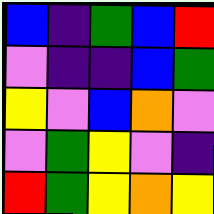[["blue", "indigo", "green", "blue", "red"], ["violet", "indigo", "indigo", "blue", "green"], ["yellow", "violet", "blue", "orange", "violet"], ["violet", "green", "yellow", "violet", "indigo"], ["red", "green", "yellow", "orange", "yellow"]]